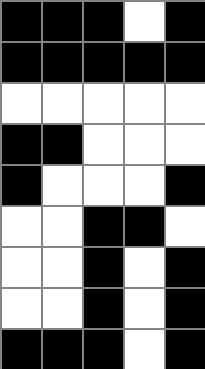[["black", "black", "black", "white", "black"], ["black", "black", "black", "black", "black"], ["white", "white", "white", "white", "white"], ["black", "black", "white", "white", "white"], ["black", "white", "white", "white", "black"], ["white", "white", "black", "black", "white"], ["white", "white", "black", "white", "black"], ["white", "white", "black", "white", "black"], ["black", "black", "black", "white", "black"]]